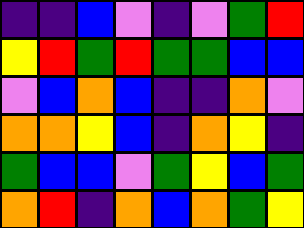[["indigo", "indigo", "blue", "violet", "indigo", "violet", "green", "red"], ["yellow", "red", "green", "red", "green", "green", "blue", "blue"], ["violet", "blue", "orange", "blue", "indigo", "indigo", "orange", "violet"], ["orange", "orange", "yellow", "blue", "indigo", "orange", "yellow", "indigo"], ["green", "blue", "blue", "violet", "green", "yellow", "blue", "green"], ["orange", "red", "indigo", "orange", "blue", "orange", "green", "yellow"]]